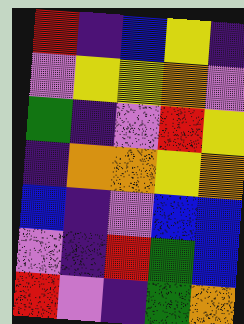[["red", "indigo", "blue", "yellow", "indigo"], ["violet", "yellow", "yellow", "orange", "violet"], ["green", "indigo", "violet", "red", "yellow"], ["indigo", "orange", "orange", "yellow", "orange"], ["blue", "indigo", "violet", "blue", "blue"], ["violet", "indigo", "red", "green", "blue"], ["red", "violet", "indigo", "green", "orange"]]